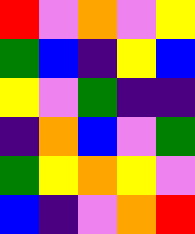[["red", "violet", "orange", "violet", "yellow"], ["green", "blue", "indigo", "yellow", "blue"], ["yellow", "violet", "green", "indigo", "indigo"], ["indigo", "orange", "blue", "violet", "green"], ["green", "yellow", "orange", "yellow", "violet"], ["blue", "indigo", "violet", "orange", "red"]]